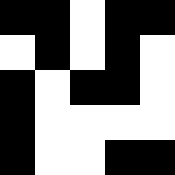[["black", "black", "white", "black", "black"], ["white", "black", "white", "black", "white"], ["black", "white", "black", "black", "white"], ["black", "white", "white", "white", "white"], ["black", "white", "white", "black", "black"]]